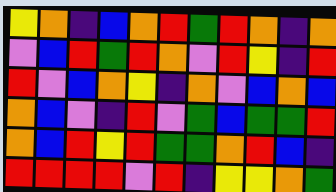[["yellow", "orange", "indigo", "blue", "orange", "red", "green", "red", "orange", "indigo", "orange"], ["violet", "blue", "red", "green", "red", "orange", "violet", "red", "yellow", "indigo", "red"], ["red", "violet", "blue", "orange", "yellow", "indigo", "orange", "violet", "blue", "orange", "blue"], ["orange", "blue", "violet", "indigo", "red", "violet", "green", "blue", "green", "green", "red"], ["orange", "blue", "red", "yellow", "red", "green", "green", "orange", "red", "blue", "indigo"], ["red", "red", "red", "red", "violet", "red", "indigo", "yellow", "yellow", "orange", "green"]]